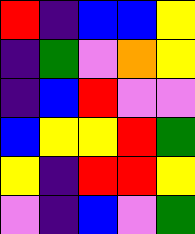[["red", "indigo", "blue", "blue", "yellow"], ["indigo", "green", "violet", "orange", "yellow"], ["indigo", "blue", "red", "violet", "violet"], ["blue", "yellow", "yellow", "red", "green"], ["yellow", "indigo", "red", "red", "yellow"], ["violet", "indigo", "blue", "violet", "green"]]